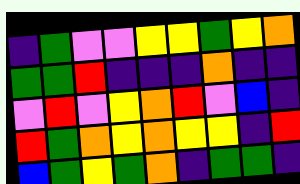[["indigo", "green", "violet", "violet", "yellow", "yellow", "green", "yellow", "orange"], ["green", "green", "red", "indigo", "indigo", "indigo", "orange", "indigo", "indigo"], ["violet", "red", "violet", "yellow", "orange", "red", "violet", "blue", "indigo"], ["red", "green", "orange", "yellow", "orange", "yellow", "yellow", "indigo", "red"], ["blue", "green", "yellow", "green", "orange", "indigo", "green", "green", "indigo"]]